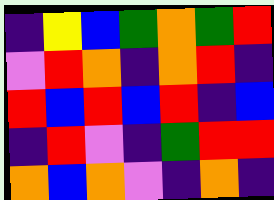[["indigo", "yellow", "blue", "green", "orange", "green", "red"], ["violet", "red", "orange", "indigo", "orange", "red", "indigo"], ["red", "blue", "red", "blue", "red", "indigo", "blue"], ["indigo", "red", "violet", "indigo", "green", "red", "red"], ["orange", "blue", "orange", "violet", "indigo", "orange", "indigo"]]